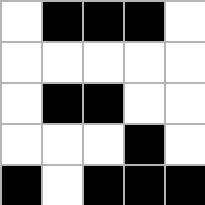[["white", "black", "black", "black", "white"], ["white", "white", "white", "white", "white"], ["white", "black", "black", "white", "white"], ["white", "white", "white", "black", "white"], ["black", "white", "black", "black", "black"]]